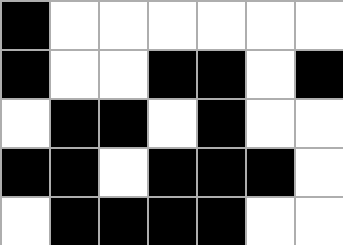[["black", "white", "white", "white", "white", "white", "white"], ["black", "white", "white", "black", "black", "white", "black"], ["white", "black", "black", "white", "black", "white", "white"], ["black", "black", "white", "black", "black", "black", "white"], ["white", "black", "black", "black", "black", "white", "white"]]